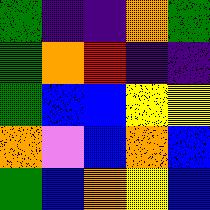[["green", "indigo", "indigo", "orange", "green"], ["green", "orange", "red", "indigo", "indigo"], ["green", "blue", "blue", "yellow", "yellow"], ["orange", "violet", "blue", "orange", "blue"], ["green", "blue", "orange", "yellow", "blue"]]